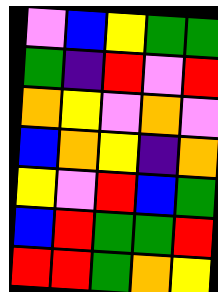[["violet", "blue", "yellow", "green", "green"], ["green", "indigo", "red", "violet", "red"], ["orange", "yellow", "violet", "orange", "violet"], ["blue", "orange", "yellow", "indigo", "orange"], ["yellow", "violet", "red", "blue", "green"], ["blue", "red", "green", "green", "red"], ["red", "red", "green", "orange", "yellow"]]